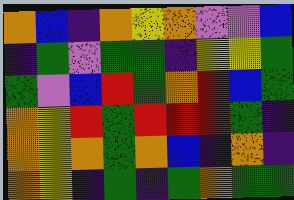[["orange", "blue", "indigo", "orange", "yellow", "orange", "violet", "violet", "blue"], ["indigo", "green", "violet", "green", "green", "indigo", "yellow", "yellow", "green"], ["green", "violet", "blue", "red", "green", "orange", "red", "blue", "green"], ["orange", "yellow", "red", "green", "red", "red", "red", "green", "indigo"], ["orange", "yellow", "orange", "green", "orange", "blue", "indigo", "orange", "indigo"], ["orange", "yellow", "indigo", "green", "indigo", "green", "orange", "green", "green"]]